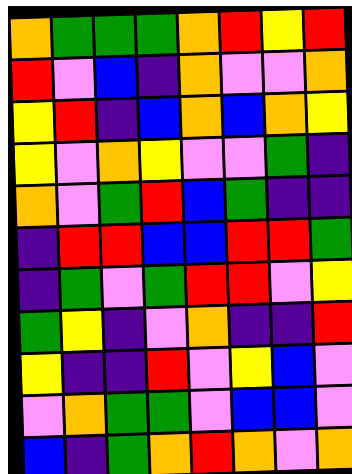[["orange", "green", "green", "green", "orange", "red", "yellow", "red"], ["red", "violet", "blue", "indigo", "orange", "violet", "violet", "orange"], ["yellow", "red", "indigo", "blue", "orange", "blue", "orange", "yellow"], ["yellow", "violet", "orange", "yellow", "violet", "violet", "green", "indigo"], ["orange", "violet", "green", "red", "blue", "green", "indigo", "indigo"], ["indigo", "red", "red", "blue", "blue", "red", "red", "green"], ["indigo", "green", "violet", "green", "red", "red", "violet", "yellow"], ["green", "yellow", "indigo", "violet", "orange", "indigo", "indigo", "red"], ["yellow", "indigo", "indigo", "red", "violet", "yellow", "blue", "violet"], ["violet", "orange", "green", "green", "violet", "blue", "blue", "violet"], ["blue", "indigo", "green", "orange", "red", "orange", "violet", "orange"]]